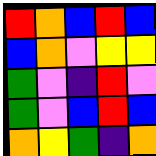[["red", "orange", "blue", "red", "blue"], ["blue", "orange", "violet", "yellow", "yellow"], ["green", "violet", "indigo", "red", "violet"], ["green", "violet", "blue", "red", "blue"], ["orange", "yellow", "green", "indigo", "orange"]]